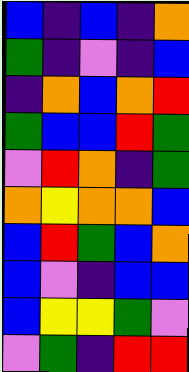[["blue", "indigo", "blue", "indigo", "orange"], ["green", "indigo", "violet", "indigo", "blue"], ["indigo", "orange", "blue", "orange", "red"], ["green", "blue", "blue", "red", "green"], ["violet", "red", "orange", "indigo", "green"], ["orange", "yellow", "orange", "orange", "blue"], ["blue", "red", "green", "blue", "orange"], ["blue", "violet", "indigo", "blue", "blue"], ["blue", "yellow", "yellow", "green", "violet"], ["violet", "green", "indigo", "red", "red"]]